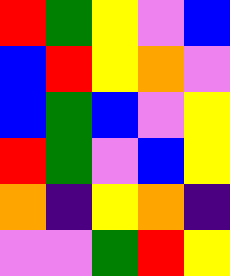[["red", "green", "yellow", "violet", "blue"], ["blue", "red", "yellow", "orange", "violet"], ["blue", "green", "blue", "violet", "yellow"], ["red", "green", "violet", "blue", "yellow"], ["orange", "indigo", "yellow", "orange", "indigo"], ["violet", "violet", "green", "red", "yellow"]]